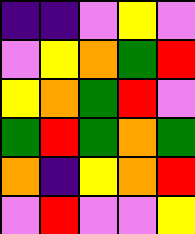[["indigo", "indigo", "violet", "yellow", "violet"], ["violet", "yellow", "orange", "green", "red"], ["yellow", "orange", "green", "red", "violet"], ["green", "red", "green", "orange", "green"], ["orange", "indigo", "yellow", "orange", "red"], ["violet", "red", "violet", "violet", "yellow"]]